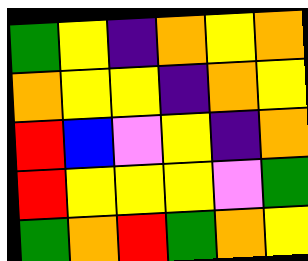[["green", "yellow", "indigo", "orange", "yellow", "orange"], ["orange", "yellow", "yellow", "indigo", "orange", "yellow"], ["red", "blue", "violet", "yellow", "indigo", "orange"], ["red", "yellow", "yellow", "yellow", "violet", "green"], ["green", "orange", "red", "green", "orange", "yellow"]]